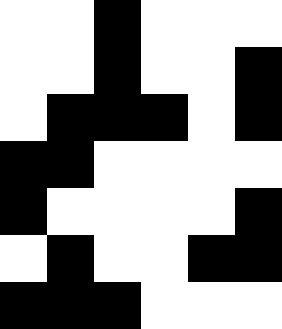[["white", "white", "black", "white", "white", "white"], ["white", "white", "black", "white", "white", "black"], ["white", "black", "black", "black", "white", "black"], ["black", "black", "white", "white", "white", "white"], ["black", "white", "white", "white", "white", "black"], ["white", "black", "white", "white", "black", "black"], ["black", "black", "black", "white", "white", "white"]]